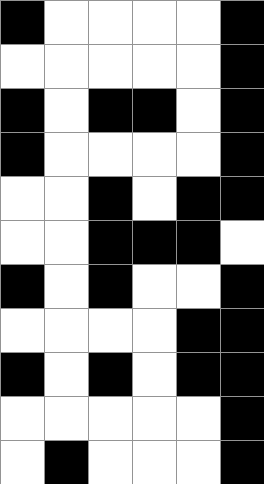[["black", "white", "white", "white", "white", "black"], ["white", "white", "white", "white", "white", "black"], ["black", "white", "black", "black", "white", "black"], ["black", "white", "white", "white", "white", "black"], ["white", "white", "black", "white", "black", "black"], ["white", "white", "black", "black", "black", "white"], ["black", "white", "black", "white", "white", "black"], ["white", "white", "white", "white", "black", "black"], ["black", "white", "black", "white", "black", "black"], ["white", "white", "white", "white", "white", "black"], ["white", "black", "white", "white", "white", "black"]]